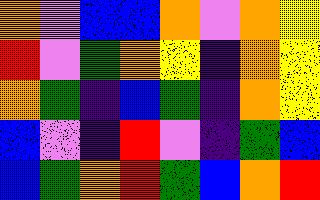[["orange", "violet", "blue", "blue", "orange", "violet", "orange", "yellow"], ["red", "violet", "green", "orange", "yellow", "indigo", "orange", "yellow"], ["orange", "green", "indigo", "blue", "green", "indigo", "orange", "yellow"], ["blue", "violet", "indigo", "red", "violet", "indigo", "green", "blue"], ["blue", "green", "orange", "red", "green", "blue", "orange", "red"]]